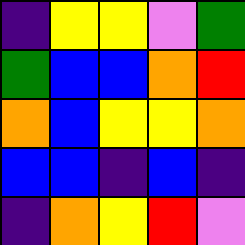[["indigo", "yellow", "yellow", "violet", "green"], ["green", "blue", "blue", "orange", "red"], ["orange", "blue", "yellow", "yellow", "orange"], ["blue", "blue", "indigo", "blue", "indigo"], ["indigo", "orange", "yellow", "red", "violet"]]